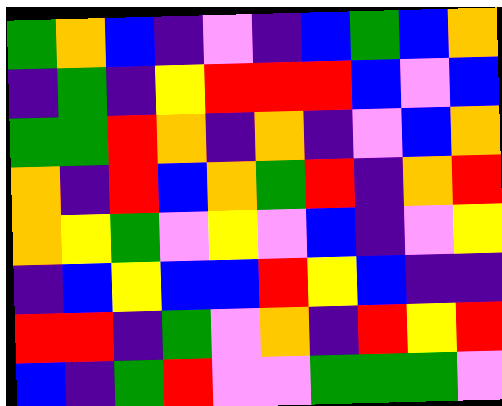[["green", "orange", "blue", "indigo", "violet", "indigo", "blue", "green", "blue", "orange"], ["indigo", "green", "indigo", "yellow", "red", "red", "red", "blue", "violet", "blue"], ["green", "green", "red", "orange", "indigo", "orange", "indigo", "violet", "blue", "orange"], ["orange", "indigo", "red", "blue", "orange", "green", "red", "indigo", "orange", "red"], ["orange", "yellow", "green", "violet", "yellow", "violet", "blue", "indigo", "violet", "yellow"], ["indigo", "blue", "yellow", "blue", "blue", "red", "yellow", "blue", "indigo", "indigo"], ["red", "red", "indigo", "green", "violet", "orange", "indigo", "red", "yellow", "red"], ["blue", "indigo", "green", "red", "violet", "violet", "green", "green", "green", "violet"]]